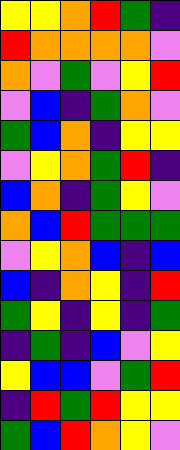[["yellow", "yellow", "orange", "red", "green", "indigo"], ["red", "orange", "orange", "orange", "orange", "violet"], ["orange", "violet", "green", "violet", "yellow", "red"], ["violet", "blue", "indigo", "green", "orange", "violet"], ["green", "blue", "orange", "indigo", "yellow", "yellow"], ["violet", "yellow", "orange", "green", "red", "indigo"], ["blue", "orange", "indigo", "green", "yellow", "violet"], ["orange", "blue", "red", "green", "green", "green"], ["violet", "yellow", "orange", "blue", "indigo", "blue"], ["blue", "indigo", "orange", "yellow", "indigo", "red"], ["green", "yellow", "indigo", "yellow", "indigo", "green"], ["indigo", "green", "indigo", "blue", "violet", "yellow"], ["yellow", "blue", "blue", "violet", "green", "red"], ["indigo", "red", "green", "red", "yellow", "yellow"], ["green", "blue", "red", "orange", "yellow", "violet"]]